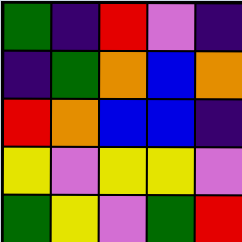[["green", "indigo", "red", "violet", "indigo"], ["indigo", "green", "orange", "blue", "orange"], ["red", "orange", "blue", "blue", "indigo"], ["yellow", "violet", "yellow", "yellow", "violet"], ["green", "yellow", "violet", "green", "red"]]